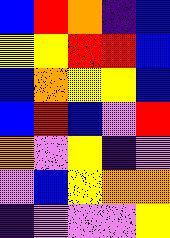[["blue", "red", "orange", "indigo", "blue"], ["yellow", "yellow", "red", "red", "blue"], ["blue", "orange", "yellow", "yellow", "blue"], ["blue", "red", "blue", "violet", "red"], ["orange", "violet", "yellow", "indigo", "violet"], ["violet", "blue", "yellow", "orange", "orange"], ["indigo", "violet", "violet", "violet", "yellow"]]